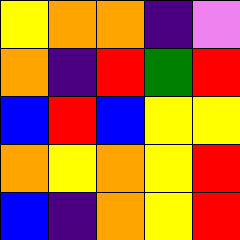[["yellow", "orange", "orange", "indigo", "violet"], ["orange", "indigo", "red", "green", "red"], ["blue", "red", "blue", "yellow", "yellow"], ["orange", "yellow", "orange", "yellow", "red"], ["blue", "indigo", "orange", "yellow", "red"]]